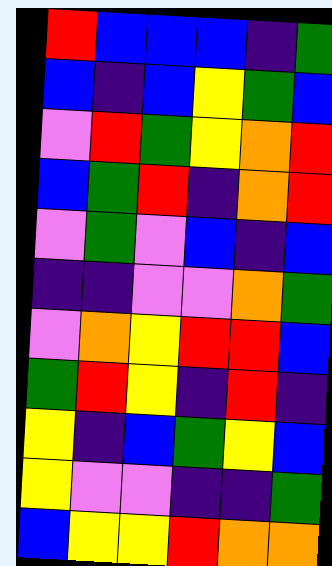[["red", "blue", "blue", "blue", "indigo", "green"], ["blue", "indigo", "blue", "yellow", "green", "blue"], ["violet", "red", "green", "yellow", "orange", "red"], ["blue", "green", "red", "indigo", "orange", "red"], ["violet", "green", "violet", "blue", "indigo", "blue"], ["indigo", "indigo", "violet", "violet", "orange", "green"], ["violet", "orange", "yellow", "red", "red", "blue"], ["green", "red", "yellow", "indigo", "red", "indigo"], ["yellow", "indigo", "blue", "green", "yellow", "blue"], ["yellow", "violet", "violet", "indigo", "indigo", "green"], ["blue", "yellow", "yellow", "red", "orange", "orange"]]